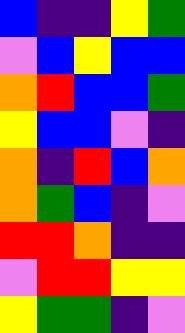[["blue", "indigo", "indigo", "yellow", "green"], ["violet", "blue", "yellow", "blue", "blue"], ["orange", "red", "blue", "blue", "green"], ["yellow", "blue", "blue", "violet", "indigo"], ["orange", "indigo", "red", "blue", "orange"], ["orange", "green", "blue", "indigo", "violet"], ["red", "red", "orange", "indigo", "indigo"], ["violet", "red", "red", "yellow", "yellow"], ["yellow", "green", "green", "indigo", "violet"]]